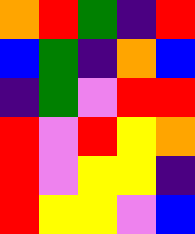[["orange", "red", "green", "indigo", "red"], ["blue", "green", "indigo", "orange", "blue"], ["indigo", "green", "violet", "red", "red"], ["red", "violet", "red", "yellow", "orange"], ["red", "violet", "yellow", "yellow", "indigo"], ["red", "yellow", "yellow", "violet", "blue"]]